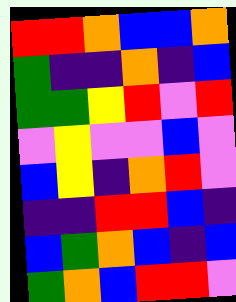[["red", "red", "orange", "blue", "blue", "orange"], ["green", "indigo", "indigo", "orange", "indigo", "blue"], ["green", "green", "yellow", "red", "violet", "red"], ["violet", "yellow", "violet", "violet", "blue", "violet"], ["blue", "yellow", "indigo", "orange", "red", "violet"], ["indigo", "indigo", "red", "red", "blue", "indigo"], ["blue", "green", "orange", "blue", "indigo", "blue"], ["green", "orange", "blue", "red", "red", "violet"]]